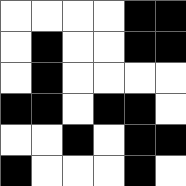[["white", "white", "white", "white", "black", "black"], ["white", "black", "white", "white", "black", "black"], ["white", "black", "white", "white", "white", "white"], ["black", "black", "white", "black", "black", "white"], ["white", "white", "black", "white", "black", "black"], ["black", "white", "white", "white", "black", "white"]]